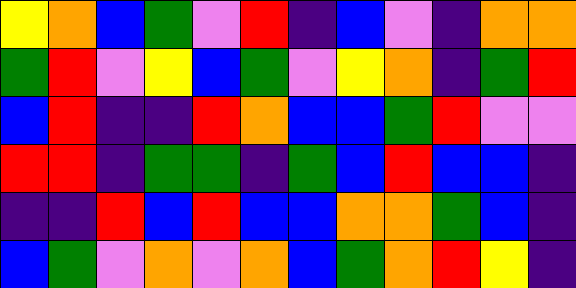[["yellow", "orange", "blue", "green", "violet", "red", "indigo", "blue", "violet", "indigo", "orange", "orange"], ["green", "red", "violet", "yellow", "blue", "green", "violet", "yellow", "orange", "indigo", "green", "red"], ["blue", "red", "indigo", "indigo", "red", "orange", "blue", "blue", "green", "red", "violet", "violet"], ["red", "red", "indigo", "green", "green", "indigo", "green", "blue", "red", "blue", "blue", "indigo"], ["indigo", "indigo", "red", "blue", "red", "blue", "blue", "orange", "orange", "green", "blue", "indigo"], ["blue", "green", "violet", "orange", "violet", "orange", "blue", "green", "orange", "red", "yellow", "indigo"]]